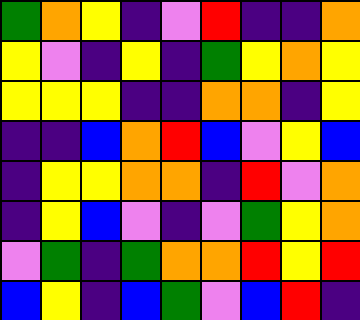[["green", "orange", "yellow", "indigo", "violet", "red", "indigo", "indigo", "orange"], ["yellow", "violet", "indigo", "yellow", "indigo", "green", "yellow", "orange", "yellow"], ["yellow", "yellow", "yellow", "indigo", "indigo", "orange", "orange", "indigo", "yellow"], ["indigo", "indigo", "blue", "orange", "red", "blue", "violet", "yellow", "blue"], ["indigo", "yellow", "yellow", "orange", "orange", "indigo", "red", "violet", "orange"], ["indigo", "yellow", "blue", "violet", "indigo", "violet", "green", "yellow", "orange"], ["violet", "green", "indigo", "green", "orange", "orange", "red", "yellow", "red"], ["blue", "yellow", "indigo", "blue", "green", "violet", "blue", "red", "indigo"]]